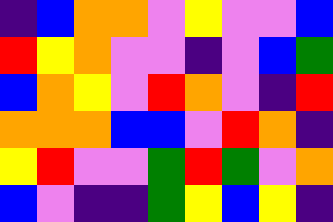[["indigo", "blue", "orange", "orange", "violet", "yellow", "violet", "violet", "blue"], ["red", "yellow", "orange", "violet", "violet", "indigo", "violet", "blue", "green"], ["blue", "orange", "yellow", "violet", "red", "orange", "violet", "indigo", "red"], ["orange", "orange", "orange", "blue", "blue", "violet", "red", "orange", "indigo"], ["yellow", "red", "violet", "violet", "green", "red", "green", "violet", "orange"], ["blue", "violet", "indigo", "indigo", "green", "yellow", "blue", "yellow", "indigo"]]